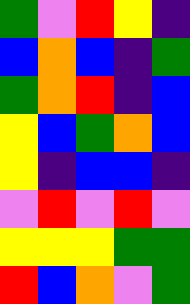[["green", "violet", "red", "yellow", "indigo"], ["blue", "orange", "blue", "indigo", "green"], ["green", "orange", "red", "indigo", "blue"], ["yellow", "blue", "green", "orange", "blue"], ["yellow", "indigo", "blue", "blue", "indigo"], ["violet", "red", "violet", "red", "violet"], ["yellow", "yellow", "yellow", "green", "green"], ["red", "blue", "orange", "violet", "green"]]